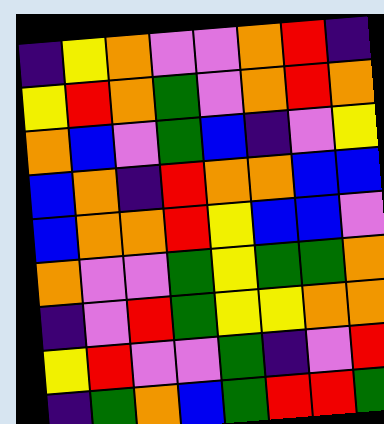[["indigo", "yellow", "orange", "violet", "violet", "orange", "red", "indigo"], ["yellow", "red", "orange", "green", "violet", "orange", "red", "orange"], ["orange", "blue", "violet", "green", "blue", "indigo", "violet", "yellow"], ["blue", "orange", "indigo", "red", "orange", "orange", "blue", "blue"], ["blue", "orange", "orange", "red", "yellow", "blue", "blue", "violet"], ["orange", "violet", "violet", "green", "yellow", "green", "green", "orange"], ["indigo", "violet", "red", "green", "yellow", "yellow", "orange", "orange"], ["yellow", "red", "violet", "violet", "green", "indigo", "violet", "red"], ["indigo", "green", "orange", "blue", "green", "red", "red", "green"]]